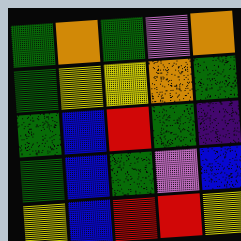[["green", "orange", "green", "violet", "orange"], ["green", "yellow", "yellow", "orange", "green"], ["green", "blue", "red", "green", "indigo"], ["green", "blue", "green", "violet", "blue"], ["yellow", "blue", "red", "red", "yellow"]]